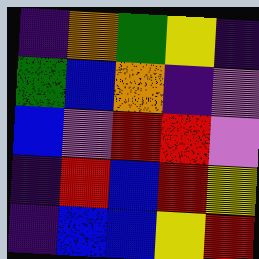[["indigo", "orange", "green", "yellow", "indigo"], ["green", "blue", "orange", "indigo", "violet"], ["blue", "violet", "red", "red", "violet"], ["indigo", "red", "blue", "red", "yellow"], ["indigo", "blue", "blue", "yellow", "red"]]